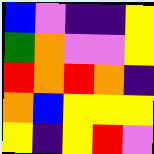[["blue", "violet", "indigo", "indigo", "yellow"], ["green", "orange", "violet", "violet", "yellow"], ["red", "orange", "red", "orange", "indigo"], ["orange", "blue", "yellow", "yellow", "yellow"], ["yellow", "indigo", "yellow", "red", "violet"]]